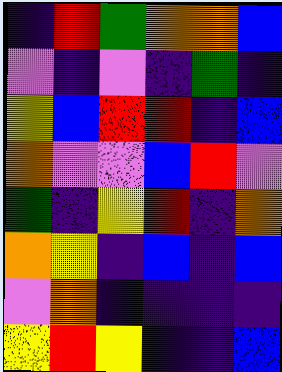[["indigo", "red", "green", "orange", "orange", "blue"], ["violet", "indigo", "violet", "indigo", "green", "indigo"], ["yellow", "blue", "red", "red", "indigo", "blue"], ["orange", "violet", "violet", "blue", "red", "violet"], ["green", "indigo", "yellow", "red", "indigo", "orange"], ["orange", "yellow", "indigo", "blue", "indigo", "blue"], ["violet", "orange", "indigo", "indigo", "indigo", "indigo"], ["yellow", "red", "yellow", "indigo", "indigo", "blue"]]